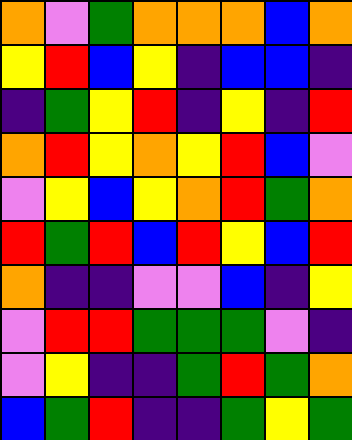[["orange", "violet", "green", "orange", "orange", "orange", "blue", "orange"], ["yellow", "red", "blue", "yellow", "indigo", "blue", "blue", "indigo"], ["indigo", "green", "yellow", "red", "indigo", "yellow", "indigo", "red"], ["orange", "red", "yellow", "orange", "yellow", "red", "blue", "violet"], ["violet", "yellow", "blue", "yellow", "orange", "red", "green", "orange"], ["red", "green", "red", "blue", "red", "yellow", "blue", "red"], ["orange", "indigo", "indigo", "violet", "violet", "blue", "indigo", "yellow"], ["violet", "red", "red", "green", "green", "green", "violet", "indigo"], ["violet", "yellow", "indigo", "indigo", "green", "red", "green", "orange"], ["blue", "green", "red", "indigo", "indigo", "green", "yellow", "green"]]